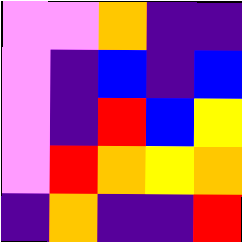[["violet", "violet", "orange", "indigo", "indigo"], ["violet", "indigo", "blue", "indigo", "blue"], ["violet", "indigo", "red", "blue", "yellow"], ["violet", "red", "orange", "yellow", "orange"], ["indigo", "orange", "indigo", "indigo", "red"]]